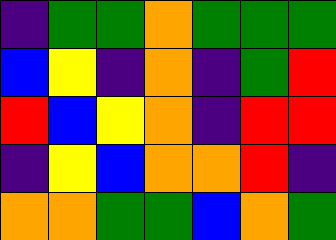[["indigo", "green", "green", "orange", "green", "green", "green"], ["blue", "yellow", "indigo", "orange", "indigo", "green", "red"], ["red", "blue", "yellow", "orange", "indigo", "red", "red"], ["indigo", "yellow", "blue", "orange", "orange", "red", "indigo"], ["orange", "orange", "green", "green", "blue", "orange", "green"]]